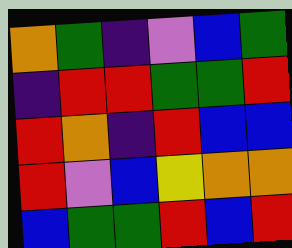[["orange", "green", "indigo", "violet", "blue", "green"], ["indigo", "red", "red", "green", "green", "red"], ["red", "orange", "indigo", "red", "blue", "blue"], ["red", "violet", "blue", "yellow", "orange", "orange"], ["blue", "green", "green", "red", "blue", "red"]]